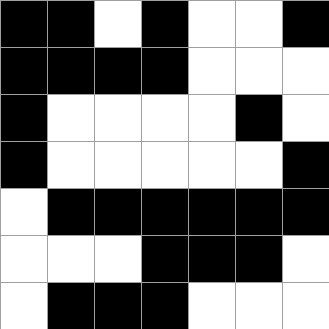[["black", "black", "white", "black", "white", "white", "black"], ["black", "black", "black", "black", "white", "white", "white"], ["black", "white", "white", "white", "white", "black", "white"], ["black", "white", "white", "white", "white", "white", "black"], ["white", "black", "black", "black", "black", "black", "black"], ["white", "white", "white", "black", "black", "black", "white"], ["white", "black", "black", "black", "white", "white", "white"]]